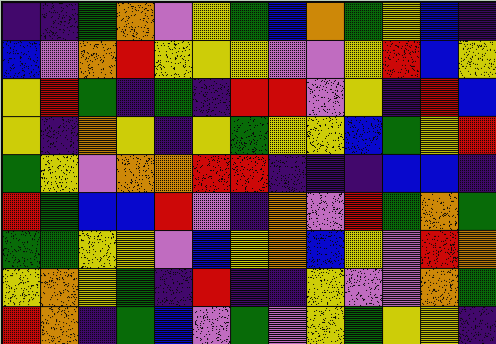[["indigo", "indigo", "green", "orange", "violet", "yellow", "green", "blue", "orange", "green", "yellow", "blue", "indigo"], ["blue", "violet", "orange", "red", "yellow", "yellow", "yellow", "violet", "violet", "yellow", "red", "blue", "yellow"], ["yellow", "red", "green", "indigo", "green", "indigo", "red", "red", "violet", "yellow", "indigo", "red", "blue"], ["yellow", "indigo", "orange", "yellow", "indigo", "yellow", "green", "yellow", "yellow", "blue", "green", "yellow", "red"], ["green", "yellow", "violet", "orange", "orange", "red", "red", "indigo", "indigo", "indigo", "blue", "blue", "indigo"], ["red", "green", "blue", "blue", "red", "violet", "indigo", "orange", "violet", "red", "green", "orange", "green"], ["green", "green", "yellow", "yellow", "violet", "blue", "yellow", "orange", "blue", "yellow", "violet", "red", "orange"], ["yellow", "orange", "yellow", "green", "indigo", "red", "indigo", "indigo", "yellow", "violet", "violet", "orange", "green"], ["red", "orange", "indigo", "green", "blue", "violet", "green", "violet", "yellow", "green", "yellow", "yellow", "indigo"]]